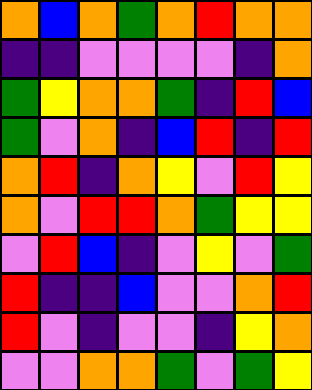[["orange", "blue", "orange", "green", "orange", "red", "orange", "orange"], ["indigo", "indigo", "violet", "violet", "violet", "violet", "indigo", "orange"], ["green", "yellow", "orange", "orange", "green", "indigo", "red", "blue"], ["green", "violet", "orange", "indigo", "blue", "red", "indigo", "red"], ["orange", "red", "indigo", "orange", "yellow", "violet", "red", "yellow"], ["orange", "violet", "red", "red", "orange", "green", "yellow", "yellow"], ["violet", "red", "blue", "indigo", "violet", "yellow", "violet", "green"], ["red", "indigo", "indigo", "blue", "violet", "violet", "orange", "red"], ["red", "violet", "indigo", "violet", "violet", "indigo", "yellow", "orange"], ["violet", "violet", "orange", "orange", "green", "violet", "green", "yellow"]]